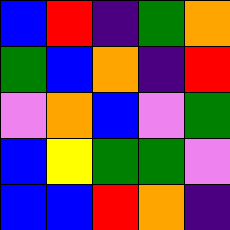[["blue", "red", "indigo", "green", "orange"], ["green", "blue", "orange", "indigo", "red"], ["violet", "orange", "blue", "violet", "green"], ["blue", "yellow", "green", "green", "violet"], ["blue", "blue", "red", "orange", "indigo"]]